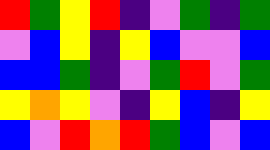[["red", "green", "yellow", "red", "indigo", "violet", "green", "indigo", "green"], ["violet", "blue", "yellow", "indigo", "yellow", "blue", "violet", "violet", "blue"], ["blue", "blue", "green", "indigo", "violet", "green", "red", "violet", "green"], ["yellow", "orange", "yellow", "violet", "indigo", "yellow", "blue", "indigo", "yellow"], ["blue", "violet", "red", "orange", "red", "green", "blue", "violet", "blue"]]